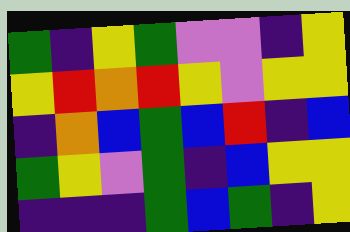[["green", "indigo", "yellow", "green", "violet", "violet", "indigo", "yellow"], ["yellow", "red", "orange", "red", "yellow", "violet", "yellow", "yellow"], ["indigo", "orange", "blue", "green", "blue", "red", "indigo", "blue"], ["green", "yellow", "violet", "green", "indigo", "blue", "yellow", "yellow"], ["indigo", "indigo", "indigo", "green", "blue", "green", "indigo", "yellow"]]